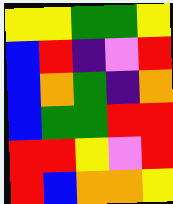[["yellow", "yellow", "green", "green", "yellow"], ["blue", "red", "indigo", "violet", "red"], ["blue", "orange", "green", "indigo", "orange"], ["blue", "green", "green", "red", "red"], ["red", "red", "yellow", "violet", "red"], ["red", "blue", "orange", "orange", "yellow"]]